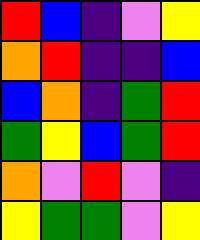[["red", "blue", "indigo", "violet", "yellow"], ["orange", "red", "indigo", "indigo", "blue"], ["blue", "orange", "indigo", "green", "red"], ["green", "yellow", "blue", "green", "red"], ["orange", "violet", "red", "violet", "indigo"], ["yellow", "green", "green", "violet", "yellow"]]